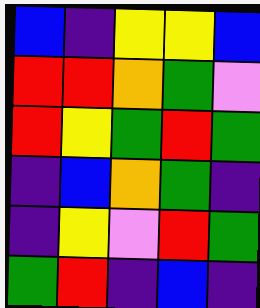[["blue", "indigo", "yellow", "yellow", "blue"], ["red", "red", "orange", "green", "violet"], ["red", "yellow", "green", "red", "green"], ["indigo", "blue", "orange", "green", "indigo"], ["indigo", "yellow", "violet", "red", "green"], ["green", "red", "indigo", "blue", "indigo"]]